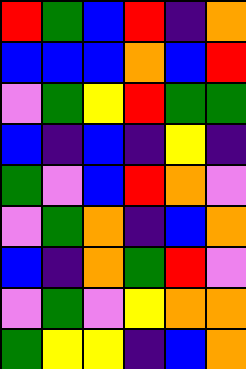[["red", "green", "blue", "red", "indigo", "orange"], ["blue", "blue", "blue", "orange", "blue", "red"], ["violet", "green", "yellow", "red", "green", "green"], ["blue", "indigo", "blue", "indigo", "yellow", "indigo"], ["green", "violet", "blue", "red", "orange", "violet"], ["violet", "green", "orange", "indigo", "blue", "orange"], ["blue", "indigo", "orange", "green", "red", "violet"], ["violet", "green", "violet", "yellow", "orange", "orange"], ["green", "yellow", "yellow", "indigo", "blue", "orange"]]